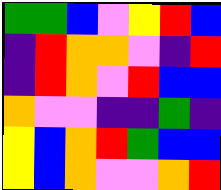[["green", "green", "blue", "violet", "yellow", "red", "blue"], ["indigo", "red", "orange", "orange", "violet", "indigo", "red"], ["indigo", "red", "orange", "violet", "red", "blue", "blue"], ["orange", "violet", "violet", "indigo", "indigo", "green", "indigo"], ["yellow", "blue", "orange", "red", "green", "blue", "blue"], ["yellow", "blue", "orange", "violet", "violet", "orange", "red"]]